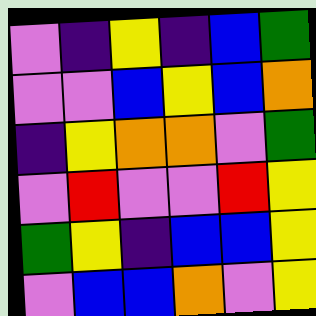[["violet", "indigo", "yellow", "indigo", "blue", "green"], ["violet", "violet", "blue", "yellow", "blue", "orange"], ["indigo", "yellow", "orange", "orange", "violet", "green"], ["violet", "red", "violet", "violet", "red", "yellow"], ["green", "yellow", "indigo", "blue", "blue", "yellow"], ["violet", "blue", "blue", "orange", "violet", "yellow"]]